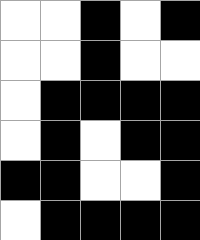[["white", "white", "black", "white", "black"], ["white", "white", "black", "white", "white"], ["white", "black", "black", "black", "black"], ["white", "black", "white", "black", "black"], ["black", "black", "white", "white", "black"], ["white", "black", "black", "black", "black"]]